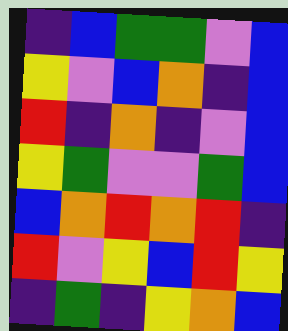[["indigo", "blue", "green", "green", "violet", "blue"], ["yellow", "violet", "blue", "orange", "indigo", "blue"], ["red", "indigo", "orange", "indigo", "violet", "blue"], ["yellow", "green", "violet", "violet", "green", "blue"], ["blue", "orange", "red", "orange", "red", "indigo"], ["red", "violet", "yellow", "blue", "red", "yellow"], ["indigo", "green", "indigo", "yellow", "orange", "blue"]]